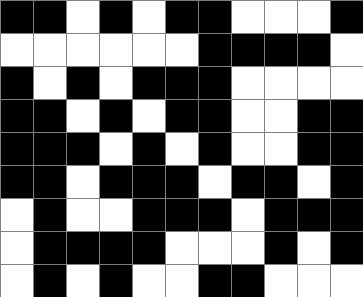[["black", "black", "white", "black", "white", "black", "black", "white", "white", "white", "black"], ["white", "white", "white", "white", "white", "white", "black", "black", "black", "black", "white"], ["black", "white", "black", "white", "black", "black", "black", "white", "white", "white", "white"], ["black", "black", "white", "black", "white", "black", "black", "white", "white", "black", "black"], ["black", "black", "black", "white", "black", "white", "black", "white", "white", "black", "black"], ["black", "black", "white", "black", "black", "black", "white", "black", "black", "white", "black"], ["white", "black", "white", "white", "black", "black", "black", "white", "black", "black", "black"], ["white", "black", "black", "black", "black", "white", "white", "white", "black", "white", "black"], ["white", "black", "white", "black", "white", "white", "black", "black", "white", "white", "white"]]